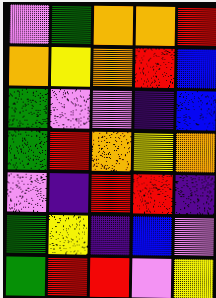[["violet", "green", "orange", "orange", "red"], ["orange", "yellow", "orange", "red", "blue"], ["green", "violet", "violet", "indigo", "blue"], ["green", "red", "orange", "yellow", "orange"], ["violet", "indigo", "red", "red", "indigo"], ["green", "yellow", "indigo", "blue", "violet"], ["green", "red", "red", "violet", "yellow"]]